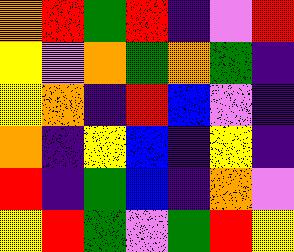[["orange", "red", "green", "red", "indigo", "violet", "red"], ["yellow", "violet", "orange", "green", "orange", "green", "indigo"], ["yellow", "orange", "indigo", "red", "blue", "violet", "indigo"], ["orange", "indigo", "yellow", "blue", "indigo", "yellow", "indigo"], ["red", "indigo", "green", "blue", "indigo", "orange", "violet"], ["yellow", "red", "green", "violet", "green", "red", "yellow"]]